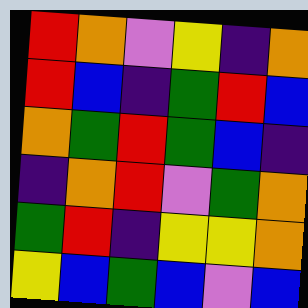[["red", "orange", "violet", "yellow", "indigo", "orange"], ["red", "blue", "indigo", "green", "red", "blue"], ["orange", "green", "red", "green", "blue", "indigo"], ["indigo", "orange", "red", "violet", "green", "orange"], ["green", "red", "indigo", "yellow", "yellow", "orange"], ["yellow", "blue", "green", "blue", "violet", "blue"]]